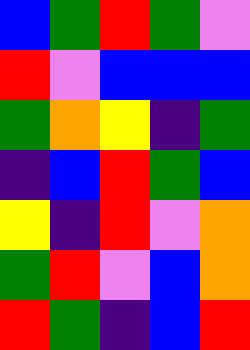[["blue", "green", "red", "green", "violet"], ["red", "violet", "blue", "blue", "blue"], ["green", "orange", "yellow", "indigo", "green"], ["indigo", "blue", "red", "green", "blue"], ["yellow", "indigo", "red", "violet", "orange"], ["green", "red", "violet", "blue", "orange"], ["red", "green", "indigo", "blue", "red"]]